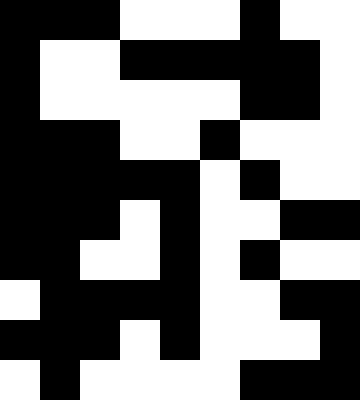[["black", "black", "black", "white", "white", "white", "black", "white", "white"], ["black", "white", "white", "black", "black", "black", "black", "black", "white"], ["black", "white", "white", "white", "white", "white", "black", "black", "white"], ["black", "black", "black", "white", "white", "black", "white", "white", "white"], ["black", "black", "black", "black", "black", "white", "black", "white", "white"], ["black", "black", "black", "white", "black", "white", "white", "black", "black"], ["black", "black", "white", "white", "black", "white", "black", "white", "white"], ["white", "black", "black", "black", "black", "white", "white", "black", "black"], ["black", "black", "black", "white", "black", "white", "white", "white", "black"], ["white", "black", "white", "white", "white", "white", "black", "black", "black"]]